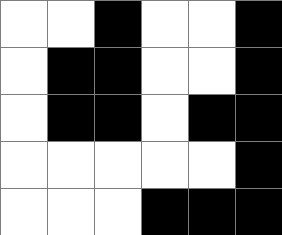[["white", "white", "black", "white", "white", "black"], ["white", "black", "black", "white", "white", "black"], ["white", "black", "black", "white", "black", "black"], ["white", "white", "white", "white", "white", "black"], ["white", "white", "white", "black", "black", "black"]]